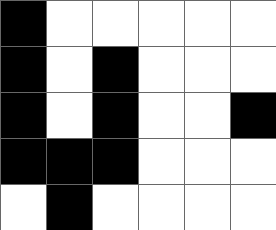[["black", "white", "white", "white", "white", "white"], ["black", "white", "black", "white", "white", "white"], ["black", "white", "black", "white", "white", "black"], ["black", "black", "black", "white", "white", "white"], ["white", "black", "white", "white", "white", "white"]]